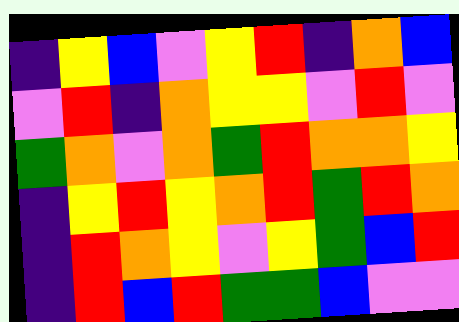[["indigo", "yellow", "blue", "violet", "yellow", "red", "indigo", "orange", "blue"], ["violet", "red", "indigo", "orange", "yellow", "yellow", "violet", "red", "violet"], ["green", "orange", "violet", "orange", "green", "red", "orange", "orange", "yellow"], ["indigo", "yellow", "red", "yellow", "orange", "red", "green", "red", "orange"], ["indigo", "red", "orange", "yellow", "violet", "yellow", "green", "blue", "red"], ["indigo", "red", "blue", "red", "green", "green", "blue", "violet", "violet"]]